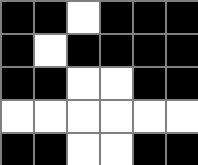[["black", "black", "white", "black", "black", "black"], ["black", "white", "black", "black", "black", "black"], ["black", "black", "white", "white", "black", "black"], ["white", "white", "white", "white", "white", "white"], ["black", "black", "white", "white", "black", "black"]]